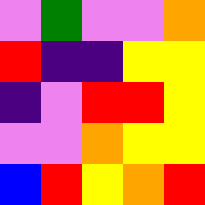[["violet", "green", "violet", "violet", "orange"], ["red", "indigo", "indigo", "yellow", "yellow"], ["indigo", "violet", "red", "red", "yellow"], ["violet", "violet", "orange", "yellow", "yellow"], ["blue", "red", "yellow", "orange", "red"]]